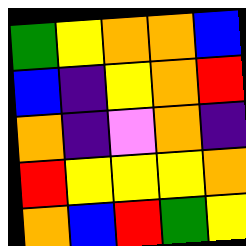[["green", "yellow", "orange", "orange", "blue"], ["blue", "indigo", "yellow", "orange", "red"], ["orange", "indigo", "violet", "orange", "indigo"], ["red", "yellow", "yellow", "yellow", "orange"], ["orange", "blue", "red", "green", "yellow"]]